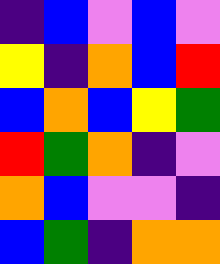[["indigo", "blue", "violet", "blue", "violet"], ["yellow", "indigo", "orange", "blue", "red"], ["blue", "orange", "blue", "yellow", "green"], ["red", "green", "orange", "indigo", "violet"], ["orange", "blue", "violet", "violet", "indigo"], ["blue", "green", "indigo", "orange", "orange"]]